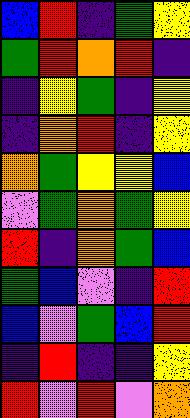[["blue", "red", "indigo", "green", "yellow"], ["green", "red", "orange", "red", "indigo"], ["indigo", "yellow", "green", "indigo", "yellow"], ["indigo", "orange", "red", "indigo", "yellow"], ["orange", "green", "yellow", "yellow", "blue"], ["violet", "green", "orange", "green", "yellow"], ["red", "indigo", "orange", "green", "blue"], ["green", "blue", "violet", "indigo", "red"], ["blue", "violet", "green", "blue", "red"], ["indigo", "red", "indigo", "indigo", "yellow"], ["red", "violet", "red", "violet", "orange"]]